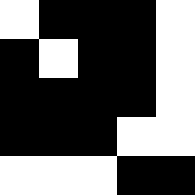[["white", "black", "black", "black", "white"], ["black", "white", "black", "black", "white"], ["black", "black", "black", "black", "white"], ["black", "black", "black", "white", "white"], ["white", "white", "white", "black", "black"]]